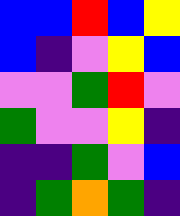[["blue", "blue", "red", "blue", "yellow"], ["blue", "indigo", "violet", "yellow", "blue"], ["violet", "violet", "green", "red", "violet"], ["green", "violet", "violet", "yellow", "indigo"], ["indigo", "indigo", "green", "violet", "blue"], ["indigo", "green", "orange", "green", "indigo"]]